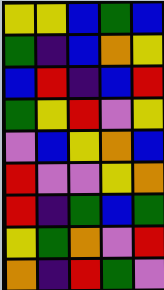[["yellow", "yellow", "blue", "green", "blue"], ["green", "indigo", "blue", "orange", "yellow"], ["blue", "red", "indigo", "blue", "red"], ["green", "yellow", "red", "violet", "yellow"], ["violet", "blue", "yellow", "orange", "blue"], ["red", "violet", "violet", "yellow", "orange"], ["red", "indigo", "green", "blue", "green"], ["yellow", "green", "orange", "violet", "red"], ["orange", "indigo", "red", "green", "violet"]]